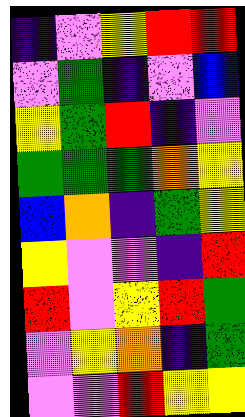[["indigo", "violet", "yellow", "red", "red"], ["violet", "green", "indigo", "violet", "blue"], ["yellow", "green", "red", "indigo", "violet"], ["green", "green", "green", "orange", "yellow"], ["blue", "orange", "indigo", "green", "yellow"], ["yellow", "violet", "violet", "indigo", "red"], ["red", "violet", "yellow", "red", "green"], ["violet", "yellow", "orange", "indigo", "green"], ["violet", "violet", "red", "yellow", "yellow"]]